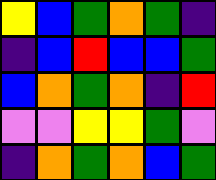[["yellow", "blue", "green", "orange", "green", "indigo"], ["indigo", "blue", "red", "blue", "blue", "green"], ["blue", "orange", "green", "orange", "indigo", "red"], ["violet", "violet", "yellow", "yellow", "green", "violet"], ["indigo", "orange", "green", "orange", "blue", "green"]]